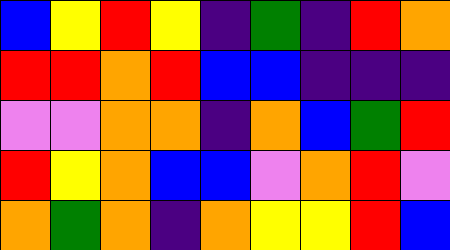[["blue", "yellow", "red", "yellow", "indigo", "green", "indigo", "red", "orange"], ["red", "red", "orange", "red", "blue", "blue", "indigo", "indigo", "indigo"], ["violet", "violet", "orange", "orange", "indigo", "orange", "blue", "green", "red"], ["red", "yellow", "orange", "blue", "blue", "violet", "orange", "red", "violet"], ["orange", "green", "orange", "indigo", "orange", "yellow", "yellow", "red", "blue"]]